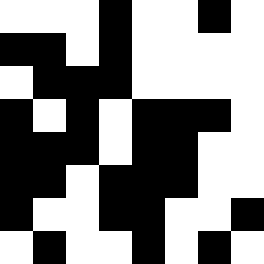[["white", "white", "white", "black", "white", "white", "black", "white"], ["black", "black", "white", "black", "white", "white", "white", "white"], ["white", "black", "black", "black", "white", "white", "white", "white"], ["black", "white", "black", "white", "black", "black", "black", "white"], ["black", "black", "black", "white", "black", "black", "white", "white"], ["black", "black", "white", "black", "black", "black", "white", "white"], ["black", "white", "white", "black", "black", "white", "white", "black"], ["white", "black", "white", "white", "black", "white", "black", "white"]]